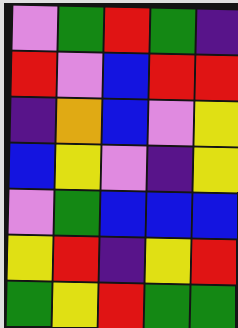[["violet", "green", "red", "green", "indigo"], ["red", "violet", "blue", "red", "red"], ["indigo", "orange", "blue", "violet", "yellow"], ["blue", "yellow", "violet", "indigo", "yellow"], ["violet", "green", "blue", "blue", "blue"], ["yellow", "red", "indigo", "yellow", "red"], ["green", "yellow", "red", "green", "green"]]